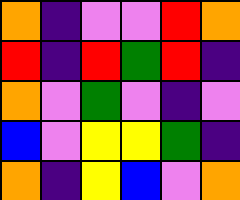[["orange", "indigo", "violet", "violet", "red", "orange"], ["red", "indigo", "red", "green", "red", "indigo"], ["orange", "violet", "green", "violet", "indigo", "violet"], ["blue", "violet", "yellow", "yellow", "green", "indigo"], ["orange", "indigo", "yellow", "blue", "violet", "orange"]]